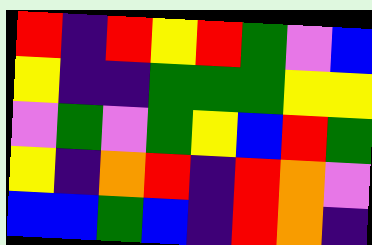[["red", "indigo", "red", "yellow", "red", "green", "violet", "blue"], ["yellow", "indigo", "indigo", "green", "green", "green", "yellow", "yellow"], ["violet", "green", "violet", "green", "yellow", "blue", "red", "green"], ["yellow", "indigo", "orange", "red", "indigo", "red", "orange", "violet"], ["blue", "blue", "green", "blue", "indigo", "red", "orange", "indigo"]]